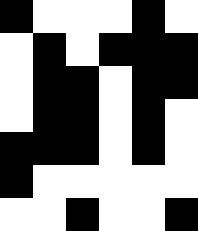[["black", "white", "white", "white", "black", "white"], ["white", "black", "white", "black", "black", "black"], ["white", "black", "black", "white", "black", "black"], ["white", "black", "black", "white", "black", "white"], ["black", "black", "black", "white", "black", "white"], ["black", "white", "white", "white", "white", "white"], ["white", "white", "black", "white", "white", "black"]]